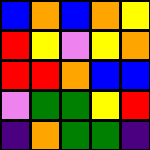[["blue", "orange", "blue", "orange", "yellow"], ["red", "yellow", "violet", "yellow", "orange"], ["red", "red", "orange", "blue", "blue"], ["violet", "green", "green", "yellow", "red"], ["indigo", "orange", "green", "green", "indigo"]]